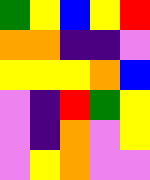[["green", "yellow", "blue", "yellow", "red"], ["orange", "orange", "indigo", "indigo", "violet"], ["yellow", "yellow", "yellow", "orange", "blue"], ["violet", "indigo", "red", "green", "yellow"], ["violet", "indigo", "orange", "violet", "yellow"], ["violet", "yellow", "orange", "violet", "violet"]]